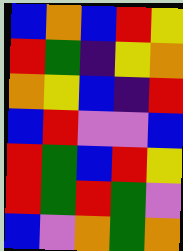[["blue", "orange", "blue", "red", "yellow"], ["red", "green", "indigo", "yellow", "orange"], ["orange", "yellow", "blue", "indigo", "red"], ["blue", "red", "violet", "violet", "blue"], ["red", "green", "blue", "red", "yellow"], ["red", "green", "red", "green", "violet"], ["blue", "violet", "orange", "green", "orange"]]